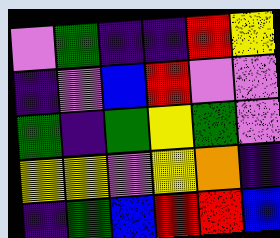[["violet", "green", "indigo", "indigo", "red", "yellow"], ["indigo", "violet", "blue", "red", "violet", "violet"], ["green", "indigo", "green", "yellow", "green", "violet"], ["yellow", "yellow", "violet", "yellow", "orange", "indigo"], ["indigo", "green", "blue", "red", "red", "blue"]]